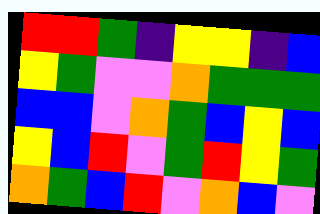[["red", "red", "green", "indigo", "yellow", "yellow", "indigo", "blue"], ["yellow", "green", "violet", "violet", "orange", "green", "green", "green"], ["blue", "blue", "violet", "orange", "green", "blue", "yellow", "blue"], ["yellow", "blue", "red", "violet", "green", "red", "yellow", "green"], ["orange", "green", "blue", "red", "violet", "orange", "blue", "violet"]]